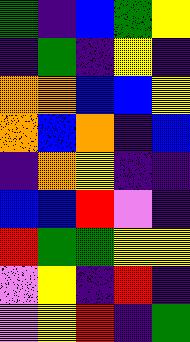[["green", "indigo", "blue", "green", "yellow"], ["indigo", "green", "indigo", "yellow", "indigo"], ["orange", "orange", "blue", "blue", "yellow"], ["orange", "blue", "orange", "indigo", "blue"], ["indigo", "orange", "yellow", "indigo", "indigo"], ["blue", "blue", "red", "violet", "indigo"], ["red", "green", "green", "yellow", "yellow"], ["violet", "yellow", "indigo", "red", "indigo"], ["violet", "yellow", "red", "indigo", "green"]]